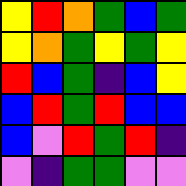[["yellow", "red", "orange", "green", "blue", "green"], ["yellow", "orange", "green", "yellow", "green", "yellow"], ["red", "blue", "green", "indigo", "blue", "yellow"], ["blue", "red", "green", "red", "blue", "blue"], ["blue", "violet", "red", "green", "red", "indigo"], ["violet", "indigo", "green", "green", "violet", "violet"]]